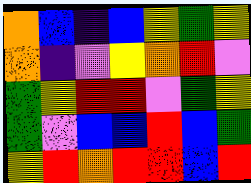[["orange", "blue", "indigo", "blue", "yellow", "green", "yellow"], ["orange", "indigo", "violet", "yellow", "orange", "red", "violet"], ["green", "yellow", "red", "red", "violet", "green", "yellow"], ["green", "violet", "blue", "blue", "red", "blue", "green"], ["yellow", "red", "orange", "red", "red", "blue", "red"]]